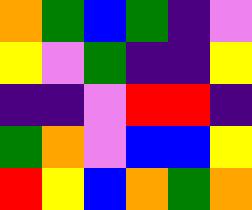[["orange", "green", "blue", "green", "indigo", "violet"], ["yellow", "violet", "green", "indigo", "indigo", "yellow"], ["indigo", "indigo", "violet", "red", "red", "indigo"], ["green", "orange", "violet", "blue", "blue", "yellow"], ["red", "yellow", "blue", "orange", "green", "orange"]]